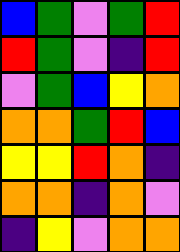[["blue", "green", "violet", "green", "red"], ["red", "green", "violet", "indigo", "red"], ["violet", "green", "blue", "yellow", "orange"], ["orange", "orange", "green", "red", "blue"], ["yellow", "yellow", "red", "orange", "indigo"], ["orange", "orange", "indigo", "orange", "violet"], ["indigo", "yellow", "violet", "orange", "orange"]]